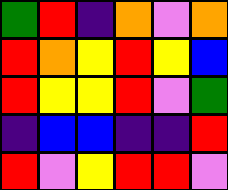[["green", "red", "indigo", "orange", "violet", "orange"], ["red", "orange", "yellow", "red", "yellow", "blue"], ["red", "yellow", "yellow", "red", "violet", "green"], ["indigo", "blue", "blue", "indigo", "indigo", "red"], ["red", "violet", "yellow", "red", "red", "violet"]]